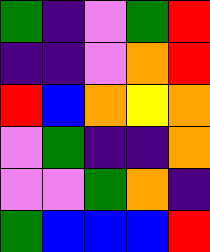[["green", "indigo", "violet", "green", "red"], ["indigo", "indigo", "violet", "orange", "red"], ["red", "blue", "orange", "yellow", "orange"], ["violet", "green", "indigo", "indigo", "orange"], ["violet", "violet", "green", "orange", "indigo"], ["green", "blue", "blue", "blue", "red"]]